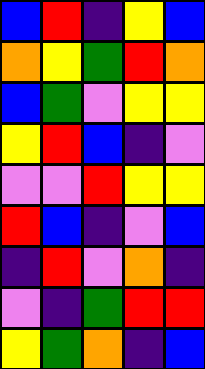[["blue", "red", "indigo", "yellow", "blue"], ["orange", "yellow", "green", "red", "orange"], ["blue", "green", "violet", "yellow", "yellow"], ["yellow", "red", "blue", "indigo", "violet"], ["violet", "violet", "red", "yellow", "yellow"], ["red", "blue", "indigo", "violet", "blue"], ["indigo", "red", "violet", "orange", "indigo"], ["violet", "indigo", "green", "red", "red"], ["yellow", "green", "orange", "indigo", "blue"]]